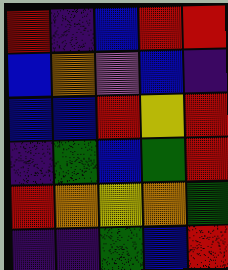[["red", "indigo", "blue", "red", "red"], ["blue", "orange", "violet", "blue", "indigo"], ["blue", "blue", "red", "yellow", "red"], ["indigo", "green", "blue", "green", "red"], ["red", "orange", "yellow", "orange", "green"], ["indigo", "indigo", "green", "blue", "red"]]